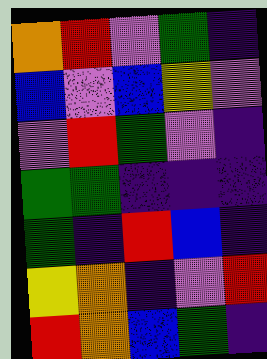[["orange", "red", "violet", "green", "indigo"], ["blue", "violet", "blue", "yellow", "violet"], ["violet", "red", "green", "violet", "indigo"], ["green", "green", "indigo", "indigo", "indigo"], ["green", "indigo", "red", "blue", "indigo"], ["yellow", "orange", "indigo", "violet", "red"], ["red", "orange", "blue", "green", "indigo"]]